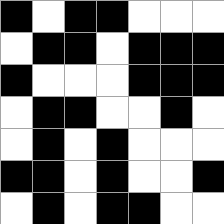[["black", "white", "black", "black", "white", "white", "white"], ["white", "black", "black", "white", "black", "black", "black"], ["black", "white", "white", "white", "black", "black", "black"], ["white", "black", "black", "white", "white", "black", "white"], ["white", "black", "white", "black", "white", "white", "white"], ["black", "black", "white", "black", "white", "white", "black"], ["white", "black", "white", "black", "black", "white", "white"]]